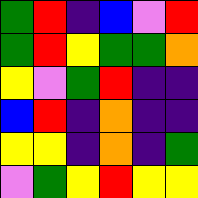[["green", "red", "indigo", "blue", "violet", "red"], ["green", "red", "yellow", "green", "green", "orange"], ["yellow", "violet", "green", "red", "indigo", "indigo"], ["blue", "red", "indigo", "orange", "indigo", "indigo"], ["yellow", "yellow", "indigo", "orange", "indigo", "green"], ["violet", "green", "yellow", "red", "yellow", "yellow"]]